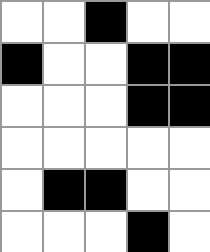[["white", "white", "black", "white", "white"], ["black", "white", "white", "black", "black"], ["white", "white", "white", "black", "black"], ["white", "white", "white", "white", "white"], ["white", "black", "black", "white", "white"], ["white", "white", "white", "black", "white"]]